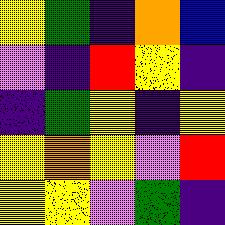[["yellow", "green", "indigo", "orange", "blue"], ["violet", "indigo", "red", "yellow", "indigo"], ["indigo", "green", "yellow", "indigo", "yellow"], ["yellow", "orange", "yellow", "violet", "red"], ["yellow", "yellow", "violet", "green", "indigo"]]